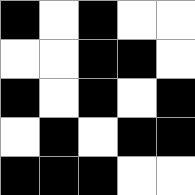[["black", "white", "black", "white", "white"], ["white", "white", "black", "black", "white"], ["black", "white", "black", "white", "black"], ["white", "black", "white", "black", "black"], ["black", "black", "black", "white", "white"]]